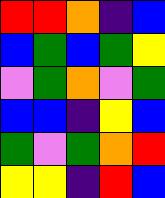[["red", "red", "orange", "indigo", "blue"], ["blue", "green", "blue", "green", "yellow"], ["violet", "green", "orange", "violet", "green"], ["blue", "blue", "indigo", "yellow", "blue"], ["green", "violet", "green", "orange", "red"], ["yellow", "yellow", "indigo", "red", "blue"]]